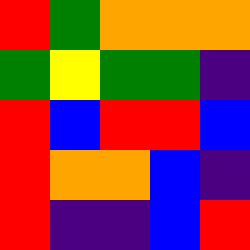[["red", "green", "orange", "orange", "orange"], ["green", "yellow", "green", "green", "indigo"], ["red", "blue", "red", "red", "blue"], ["red", "orange", "orange", "blue", "indigo"], ["red", "indigo", "indigo", "blue", "red"]]